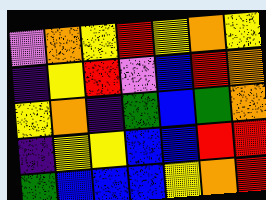[["violet", "orange", "yellow", "red", "yellow", "orange", "yellow"], ["indigo", "yellow", "red", "violet", "blue", "red", "orange"], ["yellow", "orange", "indigo", "green", "blue", "green", "orange"], ["indigo", "yellow", "yellow", "blue", "blue", "red", "red"], ["green", "blue", "blue", "blue", "yellow", "orange", "red"]]